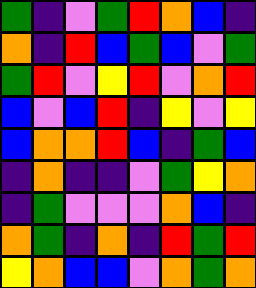[["green", "indigo", "violet", "green", "red", "orange", "blue", "indigo"], ["orange", "indigo", "red", "blue", "green", "blue", "violet", "green"], ["green", "red", "violet", "yellow", "red", "violet", "orange", "red"], ["blue", "violet", "blue", "red", "indigo", "yellow", "violet", "yellow"], ["blue", "orange", "orange", "red", "blue", "indigo", "green", "blue"], ["indigo", "orange", "indigo", "indigo", "violet", "green", "yellow", "orange"], ["indigo", "green", "violet", "violet", "violet", "orange", "blue", "indigo"], ["orange", "green", "indigo", "orange", "indigo", "red", "green", "red"], ["yellow", "orange", "blue", "blue", "violet", "orange", "green", "orange"]]